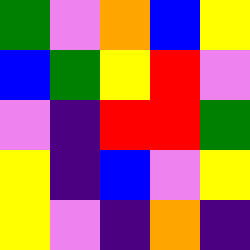[["green", "violet", "orange", "blue", "yellow"], ["blue", "green", "yellow", "red", "violet"], ["violet", "indigo", "red", "red", "green"], ["yellow", "indigo", "blue", "violet", "yellow"], ["yellow", "violet", "indigo", "orange", "indigo"]]